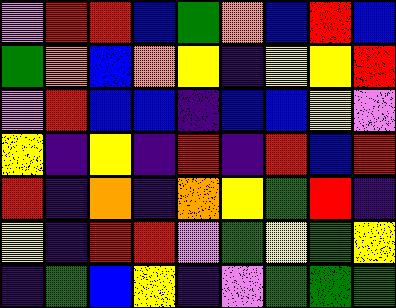[["violet", "red", "red", "blue", "green", "orange", "blue", "red", "blue"], ["green", "orange", "blue", "orange", "yellow", "indigo", "yellow", "yellow", "red"], ["violet", "red", "blue", "blue", "indigo", "blue", "blue", "yellow", "violet"], ["yellow", "indigo", "yellow", "indigo", "red", "indigo", "red", "blue", "red"], ["red", "indigo", "orange", "indigo", "orange", "yellow", "green", "red", "indigo"], ["yellow", "indigo", "red", "red", "violet", "green", "yellow", "green", "yellow"], ["indigo", "green", "blue", "yellow", "indigo", "violet", "green", "green", "green"]]